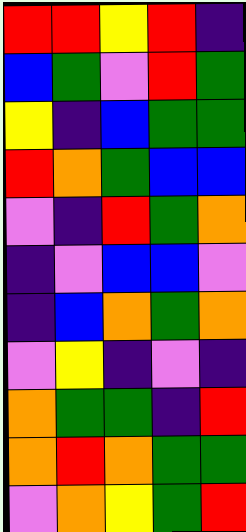[["red", "red", "yellow", "red", "indigo"], ["blue", "green", "violet", "red", "green"], ["yellow", "indigo", "blue", "green", "green"], ["red", "orange", "green", "blue", "blue"], ["violet", "indigo", "red", "green", "orange"], ["indigo", "violet", "blue", "blue", "violet"], ["indigo", "blue", "orange", "green", "orange"], ["violet", "yellow", "indigo", "violet", "indigo"], ["orange", "green", "green", "indigo", "red"], ["orange", "red", "orange", "green", "green"], ["violet", "orange", "yellow", "green", "red"]]